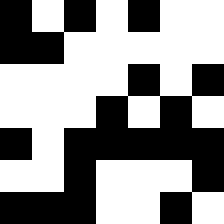[["black", "white", "black", "white", "black", "white", "white"], ["black", "black", "white", "white", "white", "white", "white"], ["white", "white", "white", "white", "black", "white", "black"], ["white", "white", "white", "black", "white", "black", "white"], ["black", "white", "black", "black", "black", "black", "black"], ["white", "white", "black", "white", "white", "white", "black"], ["black", "black", "black", "white", "white", "black", "white"]]